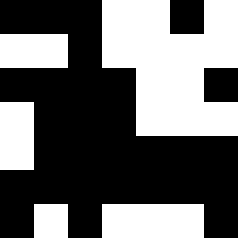[["black", "black", "black", "white", "white", "black", "white"], ["white", "white", "black", "white", "white", "white", "white"], ["black", "black", "black", "black", "white", "white", "black"], ["white", "black", "black", "black", "white", "white", "white"], ["white", "black", "black", "black", "black", "black", "black"], ["black", "black", "black", "black", "black", "black", "black"], ["black", "white", "black", "white", "white", "white", "black"]]